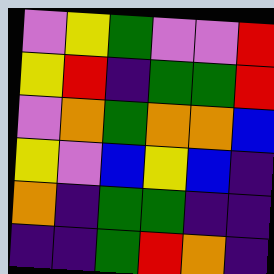[["violet", "yellow", "green", "violet", "violet", "red"], ["yellow", "red", "indigo", "green", "green", "red"], ["violet", "orange", "green", "orange", "orange", "blue"], ["yellow", "violet", "blue", "yellow", "blue", "indigo"], ["orange", "indigo", "green", "green", "indigo", "indigo"], ["indigo", "indigo", "green", "red", "orange", "indigo"]]